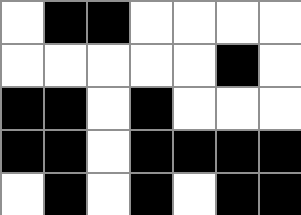[["white", "black", "black", "white", "white", "white", "white"], ["white", "white", "white", "white", "white", "black", "white"], ["black", "black", "white", "black", "white", "white", "white"], ["black", "black", "white", "black", "black", "black", "black"], ["white", "black", "white", "black", "white", "black", "black"]]